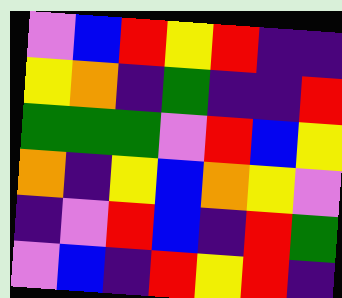[["violet", "blue", "red", "yellow", "red", "indigo", "indigo"], ["yellow", "orange", "indigo", "green", "indigo", "indigo", "red"], ["green", "green", "green", "violet", "red", "blue", "yellow"], ["orange", "indigo", "yellow", "blue", "orange", "yellow", "violet"], ["indigo", "violet", "red", "blue", "indigo", "red", "green"], ["violet", "blue", "indigo", "red", "yellow", "red", "indigo"]]